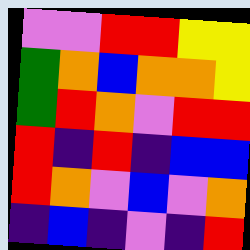[["violet", "violet", "red", "red", "yellow", "yellow"], ["green", "orange", "blue", "orange", "orange", "yellow"], ["green", "red", "orange", "violet", "red", "red"], ["red", "indigo", "red", "indigo", "blue", "blue"], ["red", "orange", "violet", "blue", "violet", "orange"], ["indigo", "blue", "indigo", "violet", "indigo", "red"]]